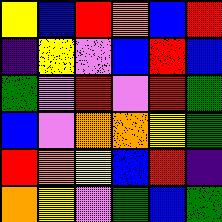[["yellow", "blue", "red", "orange", "blue", "red"], ["indigo", "yellow", "violet", "blue", "red", "blue"], ["green", "violet", "red", "violet", "red", "green"], ["blue", "violet", "orange", "orange", "yellow", "green"], ["red", "orange", "yellow", "blue", "red", "indigo"], ["orange", "yellow", "violet", "green", "blue", "green"]]